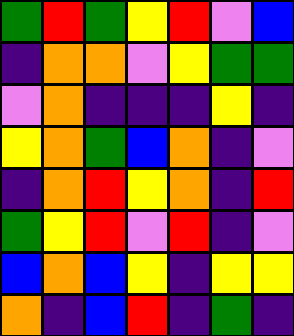[["green", "red", "green", "yellow", "red", "violet", "blue"], ["indigo", "orange", "orange", "violet", "yellow", "green", "green"], ["violet", "orange", "indigo", "indigo", "indigo", "yellow", "indigo"], ["yellow", "orange", "green", "blue", "orange", "indigo", "violet"], ["indigo", "orange", "red", "yellow", "orange", "indigo", "red"], ["green", "yellow", "red", "violet", "red", "indigo", "violet"], ["blue", "orange", "blue", "yellow", "indigo", "yellow", "yellow"], ["orange", "indigo", "blue", "red", "indigo", "green", "indigo"]]